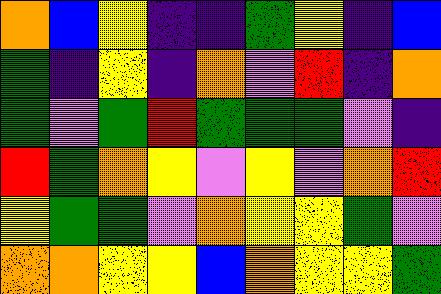[["orange", "blue", "yellow", "indigo", "indigo", "green", "yellow", "indigo", "blue"], ["green", "indigo", "yellow", "indigo", "orange", "violet", "red", "indigo", "orange"], ["green", "violet", "green", "red", "green", "green", "green", "violet", "indigo"], ["red", "green", "orange", "yellow", "violet", "yellow", "violet", "orange", "red"], ["yellow", "green", "green", "violet", "orange", "yellow", "yellow", "green", "violet"], ["orange", "orange", "yellow", "yellow", "blue", "orange", "yellow", "yellow", "green"]]